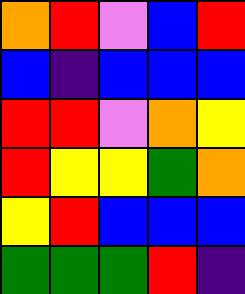[["orange", "red", "violet", "blue", "red"], ["blue", "indigo", "blue", "blue", "blue"], ["red", "red", "violet", "orange", "yellow"], ["red", "yellow", "yellow", "green", "orange"], ["yellow", "red", "blue", "blue", "blue"], ["green", "green", "green", "red", "indigo"]]